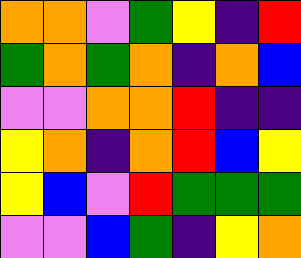[["orange", "orange", "violet", "green", "yellow", "indigo", "red"], ["green", "orange", "green", "orange", "indigo", "orange", "blue"], ["violet", "violet", "orange", "orange", "red", "indigo", "indigo"], ["yellow", "orange", "indigo", "orange", "red", "blue", "yellow"], ["yellow", "blue", "violet", "red", "green", "green", "green"], ["violet", "violet", "blue", "green", "indigo", "yellow", "orange"]]